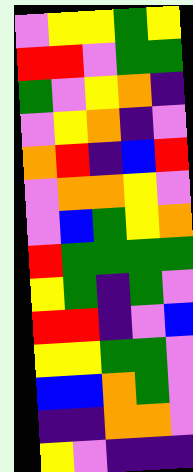[["violet", "yellow", "yellow", "green", "yellow"], ["red", "red", "violet", "green", "green"], ["green", "violet", "yellow", "orange", "indigo"], ["violet", "yellow", "orange", "indigo", "violet"], ["orange", "red", "indigo", "blue", "red"], ["violet", "orange", "orange", "yellow", "violet"], ["violet", "blue", "green", "yellow", "orange"], ["red", "green", "green", "green", "green"], ["yellow", "green", "indigo", "green", "violet"], ["red", "red", "indigo", "violet", "blue"], ["yellow", "yellow", "green", "green", "violet"], ["blue", "blue", "orange", "green", "violet"], ["indigo", "indigo", "orange", "orange", "violet"], ["yellow", "violet", "indigo", "indigo", "indigo"]]